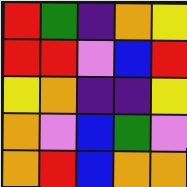[["red", "green", "indigo", "orange", "yellow"], ["red", "red", "violet", "blue", "red"], ["yellow", "orange", "indigo", "indigo", "yellow"], ["orange", "violet", "blue", "green", "violet"], ["orange", "red", "blue", "orange", "orange"]]